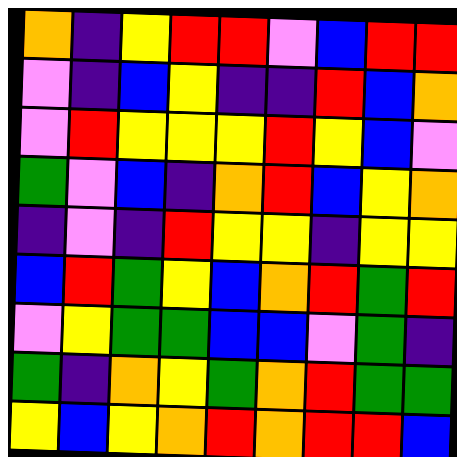[["orange", "indigo", "yellow", "red", "red", "violet", "blue", "red", "red"], ["violet", "indigo", "blue", "yellow", "indigo", "indigo", "red", "blue", "orange"], ["violet", "red", "yellow", "yellow", "yellow", "red", "yellow", "blue", "violet"], ["green", "violet", "blue", "indigo", "orange", "red", "blue", "yellow", "orange"], ["indigo", "violet", "indigo", "red", "yellow", "yellow", "indigo", "yellow", "yellow"], ["blue", "red", "green", "yellow", "blue", "orange", "red", "green", "red"], ["violet", "yellow", "green", "green", "blue", "blue", "violet", "green", "indigo"], ["green", "indigo", "orange", "yellow", "green", "orange", "red", "green", "green"], ["yellow", "blue", "yellow", "orange", "red", "orange", "red", "red", "blue"]]